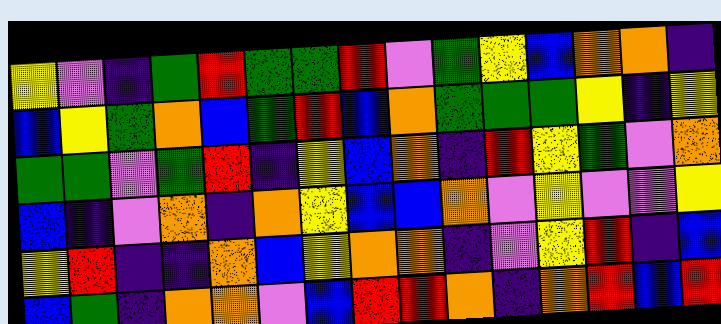[["yellow", "violet", "indigo", "green", "red", "green", "green", "red", "violet", "green", "yellow", "blue", "orange", "orange", "indigo"], ["blue", "yellow", "green", "orange", "blue", "green", "red", "blue", "orange", "green", "green", "green", "yellow", "indigo", "yellow"], ["green", "green", "violet", "green", "red", "indigo", "yellow", "blue", "orange", "indigo", "red", "yellow", "green", "violet", "orange"], ["blue", "indigo", "violet", "orange", "indigo", "orange", "yellow", "blue", "blue", "orange", "violet", "yellow", "violet", "violet", "yellow"], ["yellow", "red", "indigo", "indigo", "orange", "blue", "yellow", "orange", "orange", "indigo", "violet", "yellow", "red", "indigo", "blue"], ["blue", "green", "indigo", "orange", "orange", "violet", "blue", "red", "red", "orange", "indigo", "orange", "red", "blue", "red"]]